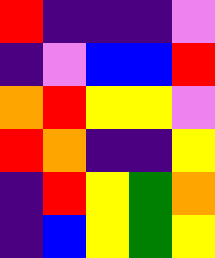[["red", "indigo", "indigo", "indigo", "violet"], ["indigo", "violet", "blue", "blue", "red"], ["orange", "red", "yellow", "yellow", "violet"], ["red", "orange", "indigo", "indigo", "yellow"], ["indigo", "red", "yellow", "green", "orange"], ["indigo", "blue", "yellow", "green", "yellow"]]